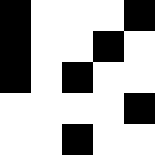[["black", "white", "white", "white", "black"], ["black", "white", "white", "black", "white"], ["black", "white", "black", "white", "white"], ["white", "white", "white", "white", "black"], ["white", "white", "black", "white", "white"]]